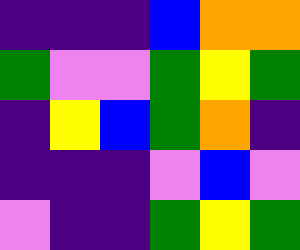[["indigo", "indigo", "indigo", "blue", "orange", "orange"], ["green", "violet", "violet", "green", "yellow", "green"], ["indigo", "yellow", "blue", "green", "orange", "indigo"], ["indigo", "indigo", "indigo", "violet", "blue", "violet"], ["violet", "indigo", "indigo", "green", "yellow", "green"]]